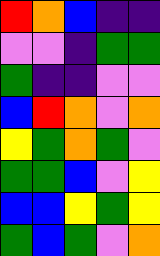[["red", "orange", "blue", "indigo", "indigo"], ["violet", "violet", "indigo", "green", "green"], ["green", "indigo", "indigo", "violet", "violet"], ["blue", "red", "orange", "violet", "orange"], ["yellow", "green", "orange", "green", "violet"], ["green", "green", "blue", "violet", "yellow"], ["blue", "blue", "yellow", "green", "yellow"], ["green", "blue", "green", "violet", "orange"]]